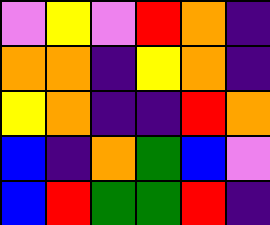[["violet", "yellow", "violet", "red", "orange", "indigo"], ["orange", "orange", "indigo", "yellow", "orange", "indigo"], ["yellow", "orange", "indigo", "indigo", "red", "orange"], ["blue", "indigo", "orange", "green", "blue", "violet"], ["blue", "red", "green", "green", "red", "indigo"]]